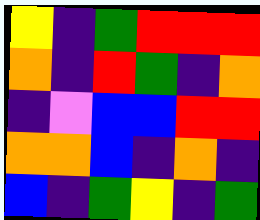[["yellow", "indigo", "green", "red", "red", "red"], ["orange", "indigo", "red", "green", "indigo", "orange"], ["indigo", "violet", "blue", "blue", "red", "red"], ["orange", "orange", "blue", "indigo", "orange", "indigo"], ["blue", "indigo", "green", "yellow", "indigo", "green"]]